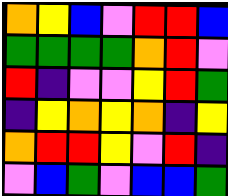[["orange", "yellow", "blue", "violet", "red", "red", "blue"], ["green", "green", "green", "green", "orange", "red", "violet"], ["red", "indigo", "violet", "violet", "yellow", "red", "green"], ["indigo", "yellow", "orange", "yellow", "orange", "indigo", "yellow"], ["orange", "red", "red", "yellow", "violet", "red", "indigo"], ["violet", "blue", "green", "violet", "blue", "blue", "green"]]